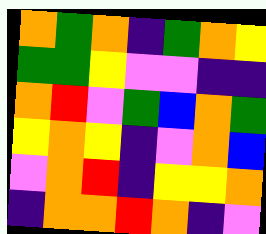[["orange", "green", "orange", "indigo", "green", "orange", "yellow"], ["green", "green", "yellow", "violet", "violet", "indigo", "indigo"], ["orange", "red", "violet", "green", "blue", "orange", "green"], ["yellow", "orange", "yellow", "indigo", "violet", "orange", "blue"], ["violet", "orange", "red", "indigo", "yellow", "yellow", "orange"], ["indigo", "orange", "orange", "red", "orange", "indigo", "violet"]]